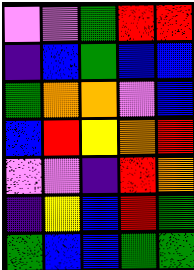[["violet", "violet", "green", "red", "red"], ["indigo", "blue", "green", "blue", "blue"], ["green", "orange", "orange", "violet", "blue"], ["blue", "red", "yellow", "orange", "red"], ["violet", "violet", "indigo", "red", "orange"], ["indigo", "yellow", "blue", "red", "green"], ["green", "blue", "blue", "green", "green"]]